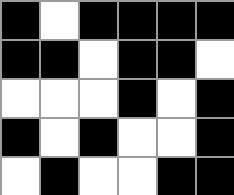[["black", "white", "black", "black", "black", "black"], ["black", "black", "white", "black", "black", "white"], ["white", "white", "white", "black", "white", "black"], ["black", "white", "black", "white", "white", "black"], ["white", "black", "white", "white", "black", "black"]]